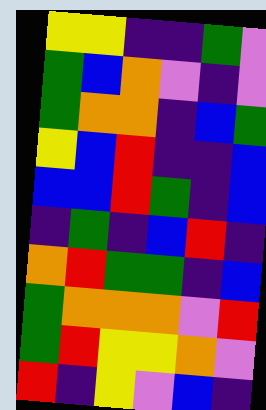[["yellow", "yellow", "indigo", "indigo", "green", "violet"], ["green", "blue", "orange", "violet", "indigo", "violet"], ["green", "orange", "orange", "indigo", "blue", "green"], ["yellow", "blue", "red", "indigo", "indigo", "blue"], ["blue", "blue", "red", "green", "indigo", "blue"], ["indigo", "green", "indigo", "blue", "red", "indigo"], ["orange", "red", "green", "green", "indigo", "blue"], ["green", "orange", "orange", "orange", "violet", "red"], ["green", "red", "yellow", "yellow", "orange", "violet"], ["red", "indigo", "yellow", "violet", "blue", "indigo"]]